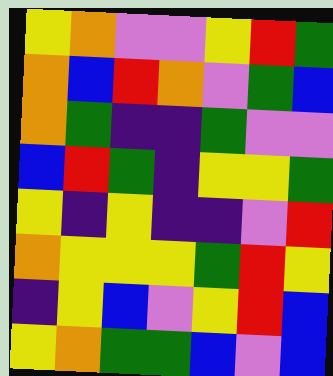[["yellow", "orange", "violet", "violet", "yellow", "red", "green"], ["orange", "blue", "red", "orange", "violet", "green", "blue"], ["orange", "green", "indigo", "indigo", "green", "violet", "violet"], ["blue", "red", "green", "indigo", "yellow", "yellow", "green"], ["yellow", "indigo", "yellow", "indigo", "indigo", "violet", "red"], ["orange", "yellow", "yellow", "yellow", "green", "red", "yellow"], ["indigo", "yellow", "blue", "violet", "yellow", "red", "blue"], ["yellow", "orange", "green", "green", "blue", "violet", "blue"]]